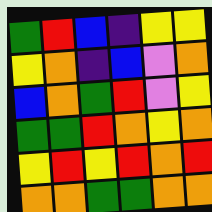[["green", "red", "blue", "indigo", "yellow", "yellow"], ["yellow", "orange", "indigo", "blue", "violet", "orange"], ["blue", "orange", "green", "red", "violet", "yellow"], ["green", "green", "red", "orange", "yellow", "orange"], ["yellow", "red", "yellow", "red", "orange", "red"], ["orange", "orange", "green", "green", "orange", "orange"]]